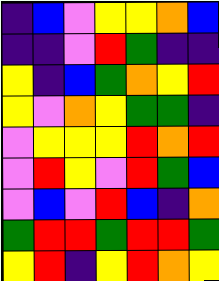[["indigo", "blue", "violet", "yellow", "yellow", "orange", "blue"], ["indigo", "indigo", "violet", "red", "green", "indigo", "indigo"], ["yellow", "indigo", "blue", "green", "orange", "yellow", "red"], ["yellow", "violet", "orange", "yellow", "green", "green", "indigo"], ["violet", "yellow", "yellow", "yellow", "red", "orange", "red"], ["violet", "red", "yellow", "violet", "red", "green", "blue"], ["violet", "blue", "violet", "red", "blue", "indigo", "orange"], ["green", "red", "red", "green", "red", "red", "green"], ["yellow", "red", "indigo", "yellow", "red", "orange", "yellow"]]